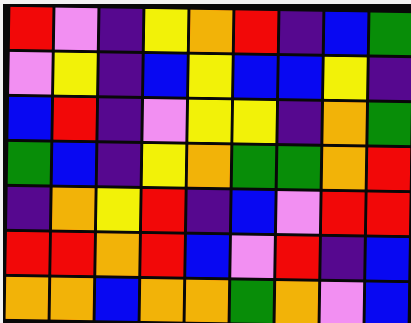[["red", "violet", "indigo", "yellow", "orange", "red", "indigo", "blue", "green"], ["violet", "yellow", "indigo", "blue", "yellow", "blue", "blue", "yellow", "indigo"], ["blue", "red", "indigo", "violet", "yellow", "yellow", "indigo", "orange", "green"], ["green", "blue", "indigo", "yellow", "orange", "green", "green", "orange", "red"], ["indigo", "orange", "yellow", "red", "indigo", "blue", "violet", "red", "red"], ["red", "red", "orange", "red", "blue", "violet", "red", "indigo", "blue"], ["orange", "orange", "blue", "orange", "orange", "green", "orange", "violet", "blue"]]